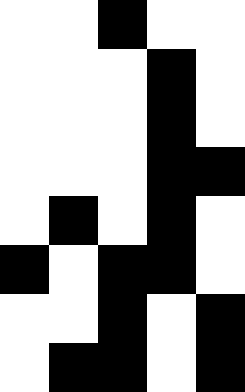[["white", "white", "black", "white", "white"], ["white", "white", "white", "black", "white"], ["white", "white", "white", "black", "white"], ["white", "white", "white", "black", "black"], ["white", "black", "white", "black", "white"], ["black", "white", "black", "black", "white"], ["white", "white", "black", "white", "black"], ["white", "black", "black", "white", "black"]]